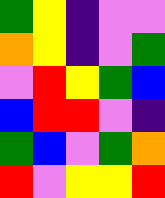[["green", "yellow", "indigo", "violet", "violet"], ["orange", "yellow", "indigo", "violet", "green"], ["violet", "red", "yellow", "green", "blue"], ["blue", "red", "red", "violet", "indigo"], ["green", "blue", "violet", "green", "orange"], ["red", "violet", "yellow", "yellow", "red"]]